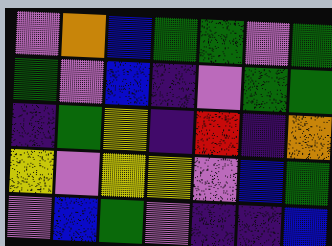[["violet", "orange", "blue", "green", "green", "violet", "green"], ["green", "violet", "blue", "indigo", "violet", "green", "green"], ["indigo", "green", "yellow", "indigo", "red", "indigo", "orange"], ["yellow", "violet", "yellow", "yellow", "violet", "blue", "green"], ["violet", "blue", "green", "violet", "indigo", "indigo", "blue"]]